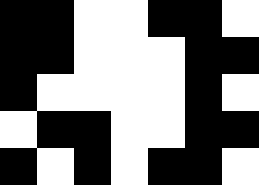[["black", "black", "white", "white", "black", "black", "white"], ["black", "black", "white", "white", "white", "black", "black"], ["black", "white", "white", "white", "white", "black", "white"], ["white", "black", "black", "white", "white", "black", "black"], ["black", "white", "black", "white", "black", "black", "white"]]